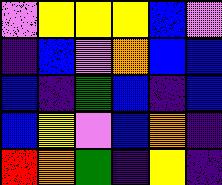[["violet", "yellow", "yellow", "yellow", "blue", "violet"], ["indigo", "blue", "violet", "orange", "blue", "blue"], ["blue", "indigo", "green", "blue", "indigo", "blue"], ["blue", "yellow", "violet", "blue", "orange", "indigo"], ["red", "orange", "green", "indigo", "yellow", "indigo"]]